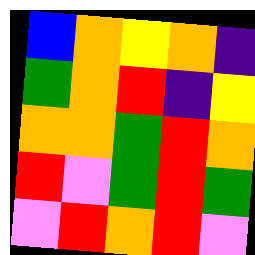[["blue", "orange", "yellow", "orange", "indigo"], ["green", "orange", "red", "indigo", "yellow"], ["orange", "orange", "green", "red", "orange"], ["red", "violet", "green", "red", "green"], ["violet", "red", "orange", "red", "violet"]]